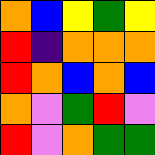[["orange", "blue", "yellow", "green", "yellow"], ["red", "indigo", "orange", "orange", "orange"], ["red", "orange", "blue", "orange", "blue"], ["orange", "violet", "green", "red", "violet"], ["red", "violet", "orange", "green", "green"]]